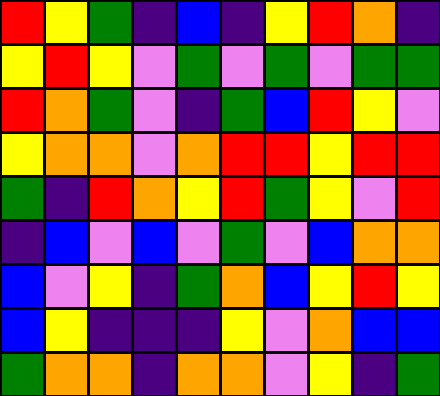[["red", "yellow", "green", "indigo", "blue", "indigo", "yellow", "red", "orange", "indigo"], ["yellow", "red", "yellow", "violet", "green", "violet", "green", "violet", "green", "green"], ["red", "orange", "green", "violet", "indigo", "green", "blue", "red", "yellow", "violet"], ["yellow", "orange", "orange", "violet", "orange", "red", "red", "yellow", "red", "red"], ["green", "indigo", "red", "orange", "yellow", "red", "green", "yellow", "violet", "red"], ["indigo", "blue", "violet", "blue", "violet", "green", "violet", "blue", "orange", "orange"], ["blue", "violet", "yellow", "indigo", "green", "orange", "blue", "yellow", "red", "yellow"], ["blue", "yellow", "indigo", "indigo", "indigo", "yellow", "violet", "orange", "blue", "blue"], ["green", "orange", "orange", "indigo", "orange", "orange", "violet", "yellow", "indigo", "green"]]